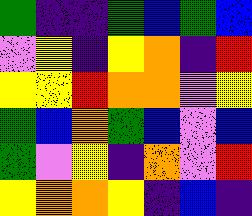[["green", "indigo", "indigo", "green", "blue", "green", "blue"], ["violet", "yellow", "indigo", "yellow", "orange", "indigo", "red"], ["yellow", "yellow", "red", "orange", "orange", "violet", "yellow"], ["green", "blue", "orange", "green", "blue", "violet", "blue"], ["green", "violet", "yellow", "indigo", "orange", "violet", "red"], ["yellow", "orange", "orange", "yellow", "indigo", "blue", "indigo"]]